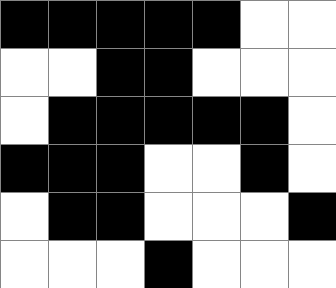[["black", "black", "black", "black", "black", "white", "white"], ["white", "white", "black", "black", "white", "white", "white"], ["white", "black", "black", "black", "black", "black", "white"], ["black", "black", "black", "white", "white", "black", "white"], ["white", "black", "black", "white", "white", "white", "black"], ["white", "white", "white", "black", "white", "white", "white"]]